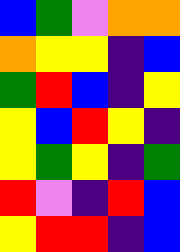[["blue", "green", "violet", "orange", "orange"], ["orange", "yellow", "yellow", "indigo", "blue"], ["green", "red", "blue", "indigo", "yellow"], ["yellow", "blue", "red", "yellow", "indigo"], ["yellow", "green", "yellow", "indigo", "green"], ["red", "violet", "indigo", "red", "blue"], ["yellow", "red", "red", "indigo", "blue"]]